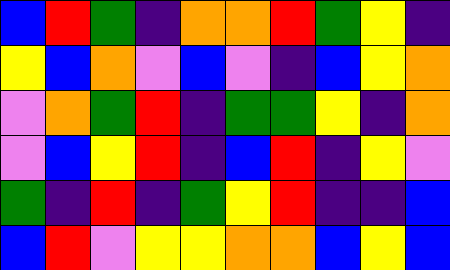[["blue", "red", "green", "indigo", "orange", "orange", "red", "green", "yellow", "indigo"], ["yellow", "blue", "orange", "violet", "blue", "violet", "indigo", "blue", "yellow", "orange"], ["violet", "orange", "green", "red", "indigo", "green", "green", "yellow", "indigo", "orange"], ["violet", "blue", "yellow", "red", "indigo", "blue", "red", "indigo", "yellow", "violet"], ["green", "indigo", "red", "indigo", "green", "yellow", "red", "indigo", "indigo", "blue"], ["blue", "red", "violet", "yellow", "yellow", "orange", "orange", "blue", "yellow", "blue"]]